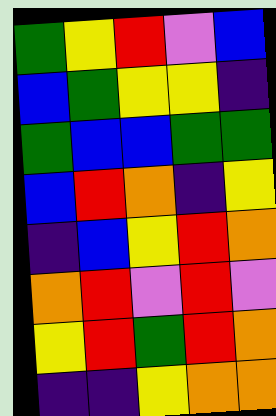[["green", "yellow", "red", "violet", "blue"], ["blue", "green", "yellow", "yellow", "indigo"], ["green", "blue", "blue", "green", "green"], ["blue", "red", "orange", "indigo", "yellow"], ["indigo", "blue", "yellow", "red", "orange"], ["orange", "red", "violet", "red", "violet"], ["yellow", "red", "green", "red", "orange"], ["indigo", "indigo", "yellow", "orange", "orange"]]